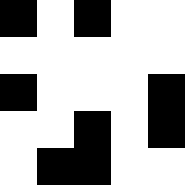[["black", "white", "black", "white", "white"], ["white", "white", "white", "white", "white"], ["black", "white", "white", "white", "black"], ["white", "white", "black", "white", "black"], ["white", "black", "black", "white", "white"]]